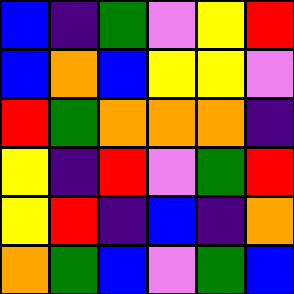[["blue", "indigo", "green", "violet", "yellow", "red"], ["blue", "orange", "blue", "yellow", "yellow", "violet"], ["red", "green", "orange", "orange", "orange", "indigo"], ["yellow", "indigo", "red", "violet", "green", "red"], ["yellow", "red", "indigo", "blue", "indigo", "orange"], ["orange", "green", "blue", "violet", "green", "blue"]]